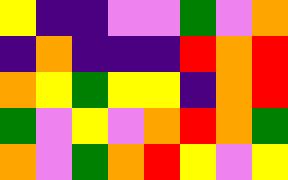[["yellow", "indigo", "indigo", "violet", "violet", "green", "violet", "orange"], ["indigo", "orange", "indigo", "indigo", "indigo", "red", "orange", "red"], ["orange", "yellow", "green", "yellow", "yellow", "indigo", "orange", "red"], ["green", "violet", "yellow", "violet", "orange", "red", "orange", "green"], ["orange", "violet", "green", "orange", "red", "yellow", "violet", "yellow"]]